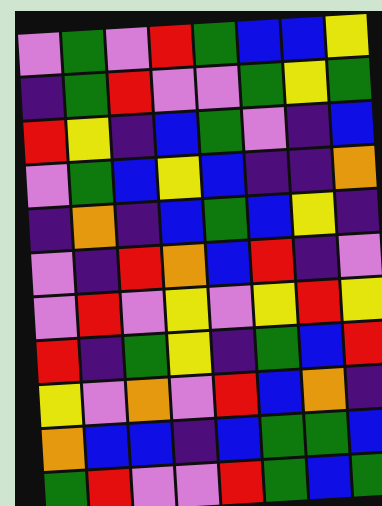[["violet", "green", "violet", "red", "green", "blue", "blue", "yellow"], ["indigo", "green", "red", "violet", "violet", "green", "yellow", "green"], ["red", "yellow", "indigo", "blue", "green", "violet", "indigo", "blue"], ["violet", "green", "blue", "yellow", "blue", "indigo", "indigo", "orange"], ["indigo", "orange", "indigo", "blue", "green", "blue", "yellow", "indigo"], ["violet", "indigo", "red", "orange", "blue", "red", "indigo", "violet"], ["violet", "red", "violet", "yellow", "violet", "yellow", "red", "yellow"], ["red", "indigo", "green", "yellow", "indigo", "green", "blue", "red"], ["yellow", "violet", "orange", "violet", "red", "blue", "orange", "indigo"], ["orange", "blue", "blue", "indigo", "blue", "green", "green", "blue"], ["green", "red", "violet", "violet", "red", "green", "blue", "green"]]